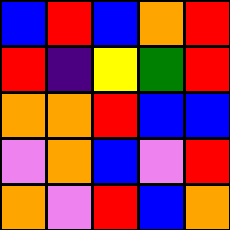[["blue", "red", "blue", "orange", "red"], ["red", "indigo", "yellow", "green", "red"], ["orange", "orange", "red", "blue", "blue"], ["violet", "orange", "blue", "violet", "red"], ["orange", "violet", "red", "blue", "orange"]]